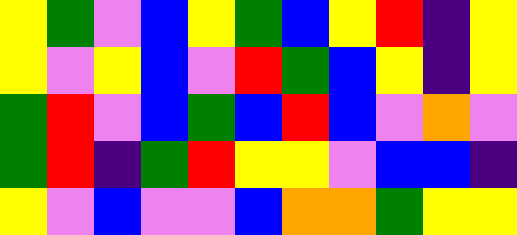[["yellow", "green", "violet", "blue", "yellow", "green", "blue", "yellow", "red", "indigo", "yellow"], ["yellow", "violet", "yellow", "blue", "violet", "red", "green", "blue", "yellow", "indigo", "yellow"], ["green", "red", "violet", "blue", "green", "blue", "red", "blue", "violet", "orange", "violet"], ["green", "red", "indigo", "green", "red", "yellow", "yellow", "violet", "blue", "blue", "indigo"], ["yellow", "violet", "blue", "violet", "violet", "blue", "orange", "orange", "green", "yellow", "yellow"]]